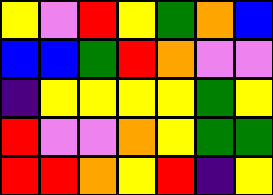[["yellow", "violet", "red", "yellow", "green", "orange", "blue"], ["blue", "blue", "green", "red", "orange", "violet", "violet"], ["indigo", "yellow", "yellow", "yellow", "yellow", "green", "yellow"], ["red", "violet", "violet", "orange", "yellow", "green", "green"], ["red", "red", "orange", "yellow", "red", "indigo", "yellow"]]